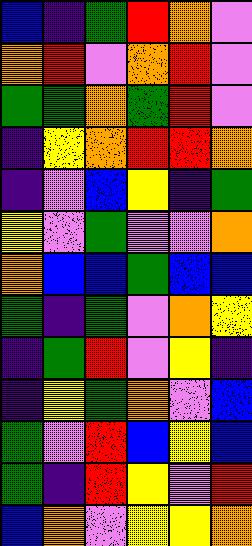[["blue", "indigo", "green", "red", "orange", "violet"], ["orange", "red", "violet", "orange", "red", "violet"], ["green", "green", "orange", "green", "red", "violet"], ["indigo", "yellow", "orange", "red", "red", "orange"], ["indigo", "violet", "blue", "yellow", "indigo", "green"], ["yellow", "violet", "green", "violet", "violet", "orange"], ["orange", "blue", "blue", "green", "blue", "blue"], ["green", "indigo", "green", "violet", "orange", "yellow"], ["indigo", "green", "red", "violet", "yellow", "indigo"], ["indigo", "yellow", "green", "orange", "violet", "blue"], ["green", "violet", "red", "blue", "yellow", "blue"], ["green", "indigo", "red", "yellow", "violet", "red"], ["blue", "orange", "violet", "yellow", "yellow", "orange"]]